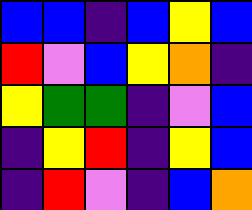[["blue", "blue", "indigo", "blue", "yellow", "blue"], ["red", "violet", "blue", "yellow", "orange", "indigo"], ["yellow", "green", "green", "indigo", "violet", "blue"], ["indigo", "yellow", "red", "indigo", "yellow", "blue"], ["indigo", "red", "violet", "indigo", "blue", "orange"]]